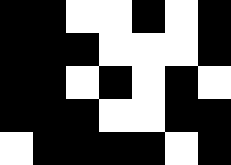[["black", "black", "white", "white", "black", "white", "black"], ["black", "black", "black", "white", "white", "white", "black"], ["black", "black", "white", "black", "white", "black", "white"], ["black", "black", "black", "white", "white", "black", "black"], ["white", "black", "black", "black", "black", "white", "black"]]